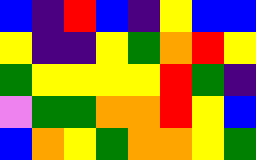[["blue", "indigo", "red", "blue", "indigo", "yellow", "blue", "blue"], ["yellow", "indigo", "indigo", "yellow", "green", "orange", "red", "yellow"], ["green", "yellow", "yellow", "yellow", "yellow", "red", "green", "indigo"], ["violet", "green", "green", "orange", "orange", "red", "yellow", "blue"], ["blue", "orange", "yellow", "green", "orange", "orange", "yellow", "green"]]